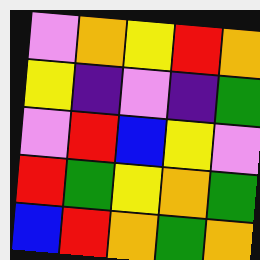[["violet", "orange", "yellow", "red", "orange"], ["yellow", "indigo", "violet", "indigo", "green"], ["violet", "red", "blue", "yellow", "violet"], ["red", "green", "yellow", "orange", "green"], ["blue", "red", "orange", "green", "orange"]]